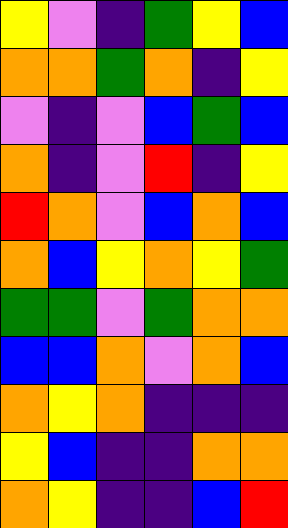[["yellow", "violet", "indigo", "green", "yellow", "blue"], ["orange", "orange", "green", "orange", "indigo", "yellow"], ["violet", "indigo", "violet", "blue", "green", "blue"], ["orange", "indigo", "violet", "red", "indigo", "yellow"], ["red", "orange", "violet", "blue", "orange", "blue"], ["orange", "blue", "yellow", "orange", "yellow", "green"], ["green", "green", "violet", "green", "orange", "orange"], ["blue", "blue", "orange", "violet", "orange", "blue"], ["orange", "yellow", "orange", "indigo", "indigo", "indigo"], ["yellow", "blue", "indigo", "indigo", "orange", "orange"], ["orange", "yellow", "indigo", "indigo", "blue", "red"]]